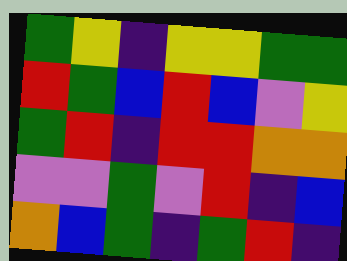[["green", "yellow", "indigo", "yellow", "yellow", "green", "green"], ["red", "green", "blue", "red", "blue", "violet", "yellow"], ["green", "red", "indigo", "red", "red", "orange", "orange"], ["violet", "violet", "green", "violet", "red", "indigo", "blue"], ["orange", "blue", "green", "indigo", "green", "red", "indigo"]]